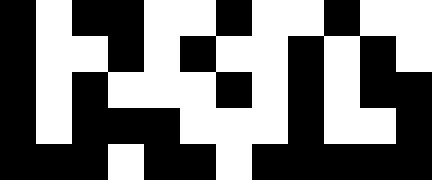[["black", "white", "black", "black", "white", "white", "black", "white", "white", "black", "white", "white"], ["black", "white", "white", "black", "white", "black", "white", "white", "black", "white", "black", "white"], ["black", "white", "black", "white", "white", "white", "black", "white", "black", "white", "black", "black"], ["black", "white", "black", "black", "black", "white", "white", "white", "black", "white", "white", "black"], ["black", "black", "black", "white", "black", "black", "white", "black", "black", "black", "black", "black"]]